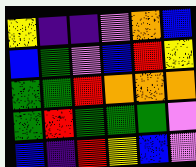[["yellow", "indigo", "indigo", "violet", "orange", "blue"], ["blue", "green", "violet", "blue", "red", "yellow"], ["green", "green", "red", "orange", "orange", "orange"], ["green", "red", "green", "green", "green", "violet"], ["blue", "indigo", "red", "yellow", "blue", "violet"]]